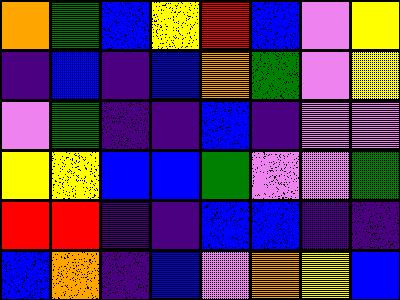[["orange", "green", "blue", "yellow", "red", "blue", "violet", "yellow"], ["indigo", "blue", "indigo", "blue", "orange", "green", "violet", "yellow"], ["violet", "green", "indigo", "indigo", "blue", "indigo", "violet", "violet"], ["yellow", "yellow", "blue", "blue", "green", "violet", "violet", "green"], ["red", "red", "indigo", "indigo", "blue", "blue", "indigo", "indigo"], ["blue", "orange", "indigo", "blue", "violet", "orange", "yellow", "blue"]]